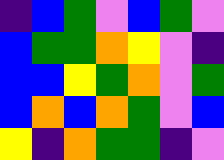[["indigo", "blue", "green", "violet", "blue", "green", "violet"], ["blue", "green", "green", "orange", "yellow", "violet", "indigo"], ["blue", "blue", "yellow", "green", "orange", "violet", "green"], ["blue", "orange", "blue", "orange", "green", "violet", "blue"], ["yellow", "indigo", "orange", "green", "green", "indigo", "violet"]]